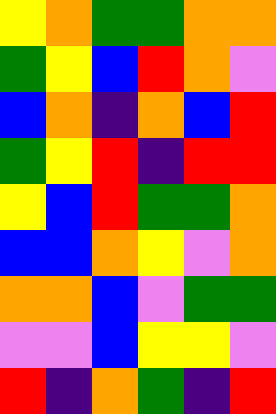[["yellow", "orange", "green", "green", "orange", "orange"], ["green", "yellow", "blue", "red", "orange", "violet"], ["blue", "orange", "indigo", "orange", "blue", "red"], ["green", "yellow", "red", "indigo", "red", "red"], ["yellow", "blue", "red", "green", "green", "orange"], ["blue", "blue", "orange", "yellow", "violet", "orange"], ["orange", "orange", "blue", "violet", "green", "green"], ["violet", "violet", "blue", "yellow", "yellow", "violet"], ["red", "indigo", "orange", "green", "indigo", "red"]]